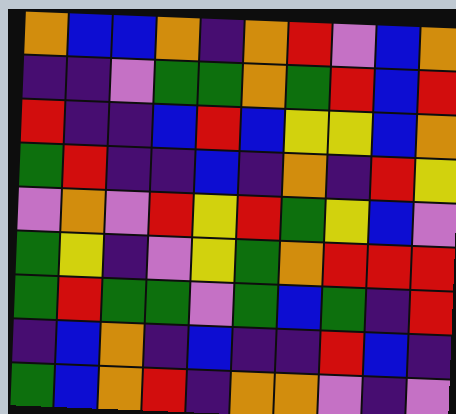[["orange", "blue", "blue", "orange", "indigo", "orange", "red", "violet", "blue", "orange"], ["indigo", "indigo", "violet", "green", "green", "orange", "green", "red", "blue", "red"], ["red", "indigo", "indigo", "blue", "red", "blue", "yellow", "yellow", "blue", "orange"], ["green", "red", "indigo", "indigo", "blue", "indigo", "orange", "indigo", "red", "yellow"], ["violet", "orange", "violet", "red", "yellow", "red", "green", "yellow", "blue", "violet"], ["green", "yellow", "indigo", "violet", "yellow", "green", "orange", "red", "red", "red"], ["green", "red", "green", "green", "violet", "green", "blue", "green", "indigo", "red"], ["indigo", "blue", "orange", "indigo", "blue", "indigo", "indigo", "red", "blue", "indigo"], ["green", "blue", "orange", "red", "indigo", "orange", "orange", "violet", "indigo", "violet"]]